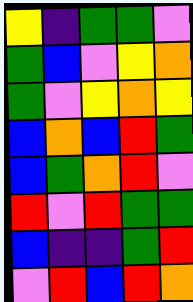[["yellow", "indigo", "green", "green", "violet"], ["green", "blue", "violet", "yellow", "orange"], ["green", "violet", "yellow", "orange", "yellow"], ["blue", "orange", "blue", "red", "green"], ["blue", "green", "orange", "red", "violet"], ["red", "violet", "red", "green", "green"], ["blue", "indigo", "indigo", "green", "red"], ["violet", "red", "blue", "red", "orange"]]